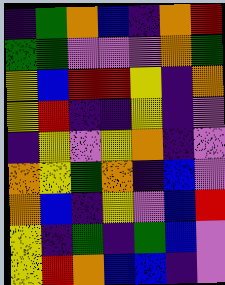[["indigo", "green", "orange", "blue", "indigo", "orange", "red"], ["green", "green", "violet", "violet", "violet", "orange", "green"], ["yellow", "blue", "red", "red", "yellow", "indigo", "orange"], ["yellow", "red", "indigo", "indigo", "yellow", "indigo", "violet"], ["indigo", "yellow", "violet", "yellow", "orange", "indigo", "violet"], ["orange", "yellow", "green", "orange", "indigo", "blue", "violet"], ["orange", "blue", "indigo", "yellow", "violet", "blue", "red"], ["yellow", "indigo", "green", "indigo", "green", "blue", "violet"], ["yellow", "red", "orange", "blue", "blue", "indigo", "violet"]]